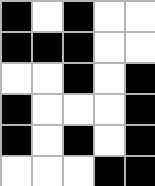[["black", "white", "black", "white", "white"], ["black", "black", "black", "white", "white"], ["white", "white", "black", "white", "black"], ["black", "white", "white", "white", "black"], ["black", "white", "black", "white", "black"], ["white", "white", "white", "black", "black"]]